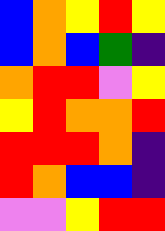[["blue", "orange", "yellow", "red", "yellow"], ["blue", "orange", "blue", "green", "indigo"], ["orange", "red", "red", "violet", "yellow"], ["yellow", "red", "orange", "orange", "red"], ["red", "red", "red", "orange", "indigo"], ["red", "orange", "blue", "blue", "indigo"], ["violet", "violet", "yellow", "red", "red"]]